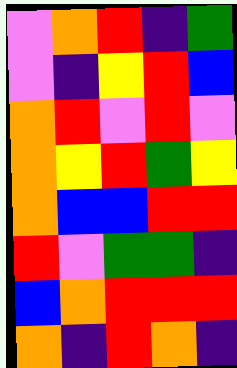[["violet", "orange", "red", "indigo", "green"], ["violet", "indigo", "yellow", "red", "blue"], ["orange", "red", "violet", "red", "violet"], ["orange", "yellow", "red", "green", "yellow"], ["orange", "blue", "blue", "red", "red"], ["red", "violet", "green", "green", "indigo"], ["blue", "orange", "red", "red", "red"], ["orange", "indigo", "red", "orange", "indigo"]]